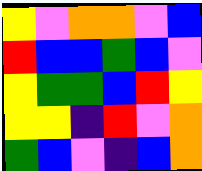[["yellow", "violet", "orange", "orange", "violet", "blue"], ["red", "blue", "blue", "green", "blue", "violet"], ["yellow", "green", "green", "blue", "red", "yellow"], ["yellow", "yellow", "indigo", "red", "violet", "orange"], ["green", "blue", "violet", "indigo", "blue", "orange"]]